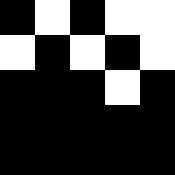[["black", "white", "black", "white", "white"], ["white", "black", "white", "black", "white"], ["black", "black", "black", "white", "black"], ["black", "black", "black", "black", "black"], ["black", "black", "black", "black", "black"]]